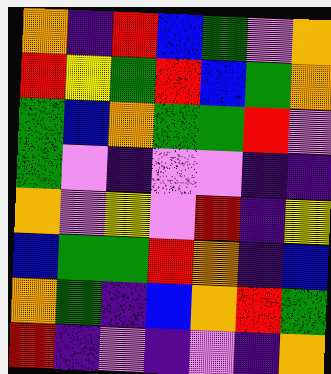[["orange", "indigo", "red", "blue", "green", "violet", "orange"], ["red", "yellow", "green", "red", "blue", "green", "orange"], ["green", "blue", "orange", "green", "green", "red", "violet"], ["green", "violet", "indigo", "violet", "violet", "indigo", "indigo"], ["orange", "violet", "yellow", "violet", "red", "indigo", "yellow"], ["blue", "green", "green", "red", "orange", "indigo", "blue"], ["orange", "green", "indigo", "blue", "orange", "red", "green"], ["red", "indigo", "violet", "indigo", "violet", "indigo", "orange"]]